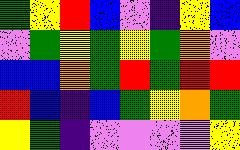[["green", "yellow", "red", "blue", "violet", "indigo", "yellow", "blue"], ["violet", "green", "yellow", "green", "yellow", "green", "orange", "violet"], ["blue", "blue", "orange", "green", "red", "green", "red", "red"], ["red", "blue", "indigo", "blue", "green", "yellow", "orange", "green"], ["yellow", "green", "indigo", "violet", "violet", "violet", "violet", "yellow"]]